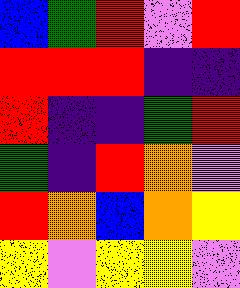[["blue", "green", "red", "violet", "red"], ["red", "red", "red", "indigo", "indigo"], ["red", "indigo", "indigo", "green", "red"], ["green", "indigo", "red", "orange", "violet"], ["red", "orange", "blue", "orange", "yellow"], ["yellow", "violet", "yellow", "yellow", "violet"]]